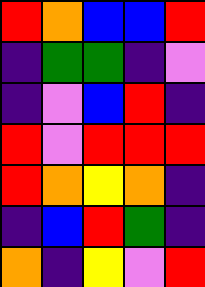[["red", "orange", "blue", "blue", "red"], ["indigo", "green", "green", "indigo", "violet"], ["indigo", "violet", "blue", "red", "indigo"], ["red", "violet", "red", "red", "red"], ["red", "orange", "yellow", "orange", "indigo"], ["indigo", "blue", "red", "green", "indigo"], ["orange", "indigo", "yellow", "violet", "red"]]